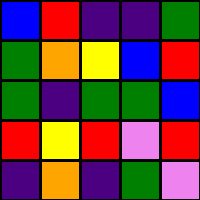[["blue", "red", "indigo", "indigo", "green"], ["green", "orange", "yellow", "blue", "red"], ["green", "indigo", "green", "green", "blue"], ["red", "yellow", "red", "violet", "red"], ["indigo", "orange", "indigo", "green", "violet"]]